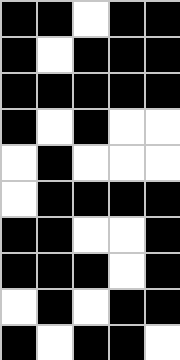[["black", "black", "white", "black", "black"], ["black", "white", "black", "black", "black"], ["black", "black", "black", "black", "black"], ["black", "white", "black", "white", "white"], ["white", "black", "white", "white", "white"], ["white", "black", "black", "black", "black"], ["black", "black", "white", "white", "black"], ["black", "black", "black", "white", "black"], ["white", "black", "white", "black", "black"], ["black", "white", "black", "black", "white"]]